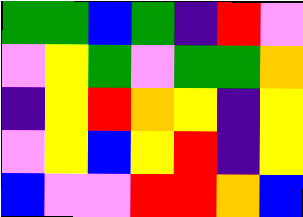[["green", "green", "blue", "green", "indigo", "red", "violet"], ["violet", "yellow", "green", "violet", "green", "green", "orange"], ["indigo", "yellow", "red", "orange", "yellow", "indigo", "yellow"], ["violet", "yellow", "blue", "yellow", "red", "indigo", "yellow"], ["blue", "violet", "violet", "red", "red", "orange", "blue"]]